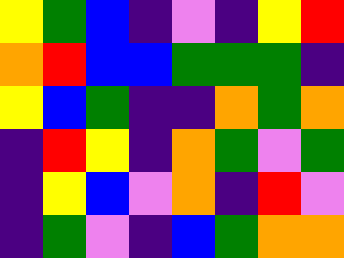[["yellow", "green", "blue", "indigo", "violet", "indigo", "yellow", "red"], ["orange", "red", "blue", "blue", "green", "green", "green", "indigo"], ["yellow", "blue", "green", "indigo", "indigo", "orange", "green", "orange"], ["indigo", "red", "yellow", "indigo", "orange", "green", "violet", "green"], ["indigo", "yellow", "blue", "violet", "orange", "indigo", "red", "violet"], ["indigo", "green", "violet", "indigo", "blue", "green", "orange", "orange"]]